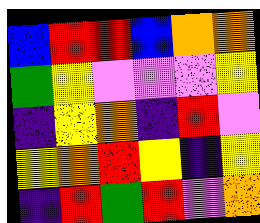[["blue", "red", "red", "blue", "orange", "orange"], ["green", "yellow", "violet", "violet", "violet", "yellow"], ["indigo", "yellow", "orange", "indigo", "red", "violet"], ["yellow", "orange", "red", "yellow", "indigo", "yellow"], ["indigo", "red", "green", "red", "violet", "orange"]]